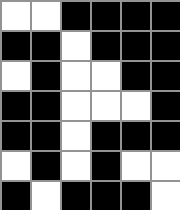[["white", "white", "black", "black", "black", "black"], ["black", "black", "white", "black", "black", "black"], ["white", "black", "white", "white", "black", "black"], ["black", "black", "white", "white", "white", "black"], ["black", "black", "white", "black", "black", "black"], ["white", "black", "white", "black", "white", "white"], ["black", "white", "black", "black", "black", "white"]]